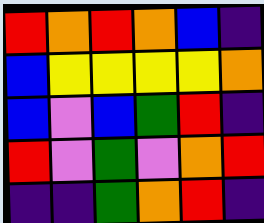[["red", "orange", "red", "orange", "blue", "indigo"], ["blue", "yellow", "yellow", "yellow", "yellow", "orange"], ["blue", "violet", "blue", "green", "red", "indigo"], ["red", "violet", "green", "violet", "orange", "red"], ["indigo", "indigo", "green", "orange", "red", "indigo"]]